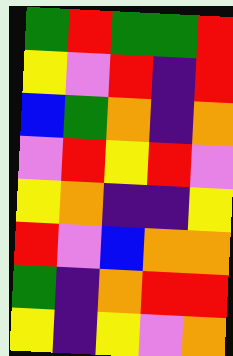[["green", "red", "green", "green", "red"], ["yellow", "violet", "red", "indigo", "red"], ["blue", "green", "orange", "indigo", "orange"], ["violet", "red", "yellow", "red", "violet"], ["yellow", "orange", "indigo", "indigo", "yellow"], ["red", "violet", "blue", "orange", "orange"], ["green", "indigo", "orange", "red", "red"], ["yellow", "indigo", "yellow", "violet", "orange"]]